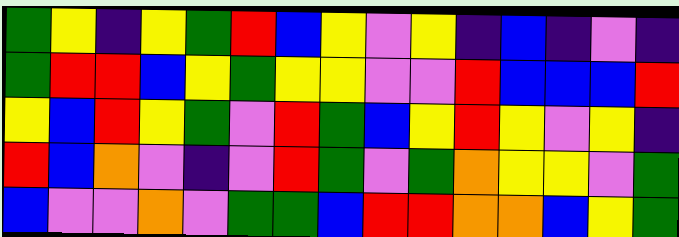[["green", "yellow", "indigo", "yellow", "green", "red", "blue", "yellow", "violet", "yellow", "indigo", "blue", "indigo", "violet", "indigo"], ["green", "red", "red", "blue", "yellow", "green", "yellow", "yellow", "violet", "violet", "red", "blue", "blue", "blue", "red"], ["yellow", "blue", "red", "yellow", "green", "violet", "red", "green", "blue", "yellow", "red", "yellow", "violet", "yellow", "indigo"], ["red", "blue", "orange", "violet", "indigo", "violet", "red", "green", "violet", "green", "orange", "yellow", "yellow", "violet", "green"], ["blue", "violet", "violet", "orange", "violet", "green", "green", "blue", "red", "red", "orange", "orange", "blue", "yellow", "green"]]